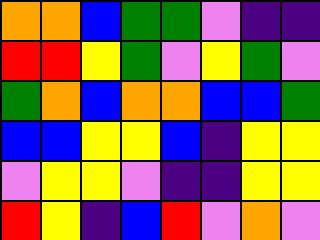[["orange", "orange", "blue", "green", "green", "violet", "indigo", "indigo"], ["red", "red", "yellow", "green", "violet", "yellow", "green", "violet"], ["green", "orange", "blue", "orange", "orange", "blue", "blue", "green"], ["blue", "blue", "yellow", "yellow", "blue", "indigo", "yellow", "yellow"], ["violet", "yellow", "yellow", "violet", "indigo", "indigo", "yellow", "yellow"], ["red", "yellow", "indigo", "blue", "red", "violet", "orange", "violet"]]